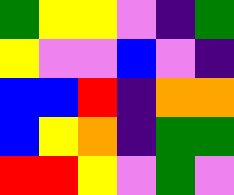[["green", "yellow", "yellow", "violet", "indigo", "green"], ["yellow", "violet", "violet", "blue", "violet", "indigo"], ["blue", "blue", "red", "indigo", "orange", "orange"], ["blue", "yellow", "orange", "indigo", "green", "green"], ["red", "red", "yellow", "violet", "green", "violet"]]